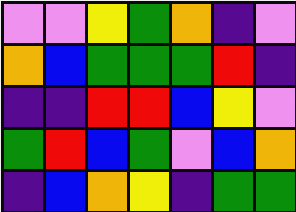[["violet", "violet", "yellow", "green", "orange", "indigo", "violet"], ["orange", "blue", "green", "green", "green", "red", "indigo"], ["indigo", "indigo", "red", "red", "blue", "yellow", "violet"], ["green", "red", "blue", "green", "violet", "blue", "orange"], ["indigo", "blue", "orange", "yellow", "indigo", "green", "green"]]